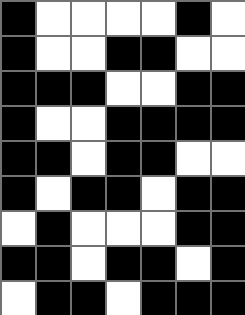[["black", "white", "white", "white", "white", "black", "white"], ["black", "white", "white", "black", "black", "white", "white"], ["black", "black", "black", "white", "white", "black", "black"], ["black", "white", "white", "black", "black", "black", "black"], ["black", "black", "white", "black", "black", "white", "white"], ["black", "white", "black", "black", "white", "black", "black"], ["white", "black", "white", "white", "white", "black", "black"], ["black", "black", "white", "black", "black", "white", "black"], ["white", "black", "black", "white", "black", "black", "black"]]